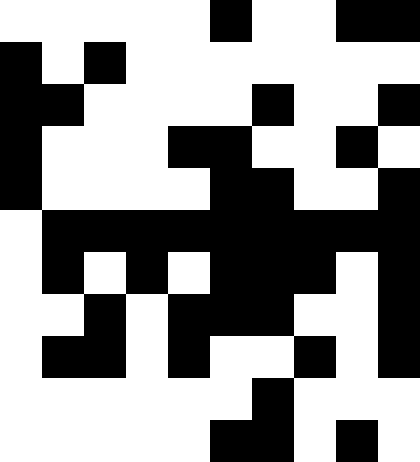[["white", "white", "white", "white", "white", "black", "white", "white", "black", "black"], ["black", "white", "black", "white", "white", "white", "white", "white", "white", "white"], ["black", "black", "white", "white", "white", "white", "black", "white", "white", "black"], ["black", "white", "white", "white", "black", "black", "white", "white", "black", "white"], ["black", "white", "white", "white", "white", "black", "black", "white", "white", "black"], ["white", "black", "black", "black", "black", "black", "black", "black", "black", "black"], ["white", "black", "white", "black", "white", "black", "black", "black", "white", "black"], ["white", "white", "black", "white", "black", "black", "black", "white", "white", "black"], ["white", "black", "black", "white", "black", "white", "white", "black", "white", "black"], ["white", "white", "white", "white", "white", "white", "black", "white", "white", "white"], ["white", "white", "white", "white", "white", "black", "black", "white", "black", "white"]]